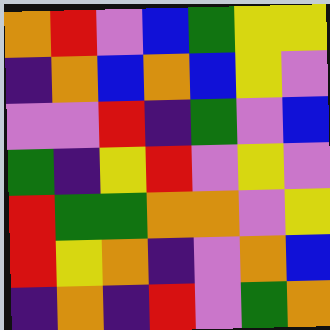[["orange", "red", "violet", "blue", "green", "yellow", "yellow"], ["indigo", "orange", "blue", "orange", "blue", "yellow", "violet"], ["violet", "violet", "red", "indigo", "green", "violet", "blue"], ["green", "indigo", "yellow", "red", "violet", "yellow", "violet"], ["red", "green", "green", "orange", "orange", "violet", "yellow"], ["red", "yellow", "orange", "indigo", "violet", "orange", "blue"], ["indigo", "orange", "indigo", "red", "violet", "green", "orange"]]